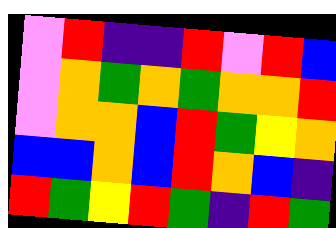[["violet", "red", "indigo", "indigo", "red", "violet", "red", "blue"], ["violet", "orange", "green", "orange", "green", "orange", "orange", "red"], ["violet", "orange", "orange", "blue", "red", "green", "yellow", "orange"], ["blue", "blue", "orange", "blue", "red", "orange", "blue", "indigo"], ["red", "green", "yellow", "red", "green", "indigo", "red", "green"]]